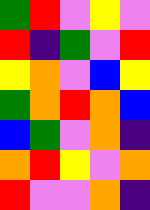[["green", "red", "violet", "yellow", "violet"], ["red", "indigo", "green", "violet", "red"], ["yellow", "orange", "violet", "blue", "yellow"], ["green", "orange", "red", "orange", "blue"], ["blue", "green", "violet", "orange", "indigo"], ["orange", "red", "yellow", "violet", "orange"], ["red", "violet", "violet", "orange", "indigo"]]